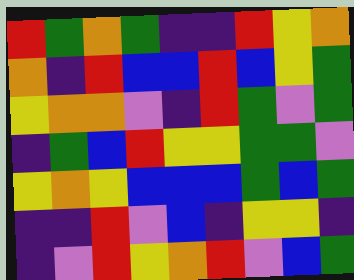[["red", "green", "orange", "green", "indigo", "indigo", "red", "yellow", "orange"], ["orange", "indigo", "red", "blue", "blue", "red", "blue", "yellow", "green"], ["yellow", "orange", "orange", "violet", "indigo", "red", "green", "violet", "green"], ["indigo", "green", "blue", "red", "yellow", "yellow", "green", "green", "violet"], ["yellow", "orange", "yellow", "blue", "blue", "blue", "green", "blue", "green"], ["indigo", "indigo", "red", "violet", "blue", "indigo", "yellow", "yellow", "indigo"], ["indigo", "violet", "red", "yellow", "orange", "red", "violet", "blue", "green"]]